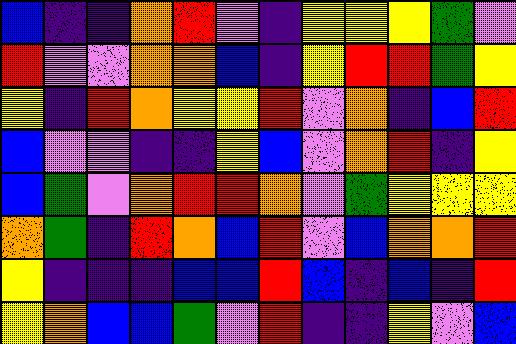[["blue", "indigo", "indigo", "orange", "red", "violet", "indigo", "yellow", "yellow", "yellow", "green", "violet"], ["red", "violet", "violet", "orange", "orange", "blue", "indigo", "yellow", "red", "red", "green", "yellow"], ["yellow", "indigo", "red", "orange", "yellow", "yellow", "red", "violet", "orange", "indigo", "blue", "red"], ["blue", "violet", "violet", "indigo", "indigo", "yellow", "blue", "violet", "orange", "red", "indigo", "yellow"], ["blue", "green", "violet", "orange", "red", "red", "orange", "violet", "green", "yellow", "yellow", "yellow"], ["orange", "green", "indigo", "red", "orange", "blue", "red", "violet", "blue", "orange", "orange", "red"], ["yellow", "indigo", "indigo", "indigo", "blue", "blue", "red", "blue", "indigo", "blue", "indigo", "red"], ["yellow", "orange", "blue", "blue", "green", "violet", "red", "indigo", "indigo", "yellow", "violet", "blue"]]